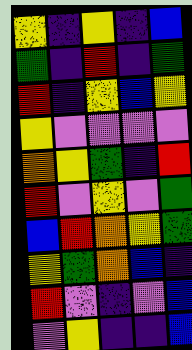[["yellow", "indigo", "yellow", "indigo", "blue"], ["green", "indigo", "red", "indigo", "green"], ["red", "indigo", "yellow", "blue", "yellow"], ["yellow", "violet", "violet", "violet", "violet"], ["orange", "yellow", "green", "indigo", "red"], ["red", "violet", "yellow", "violet", "green"], ["blue", "red", "orange", "yellow", "green"], ["yellow", "green", "orange", "blue", "indigo"], ["red", "violet", "indigo", "violet", "blue"], ["violet", "yellow", "indigo", "indigo", "blue"]]